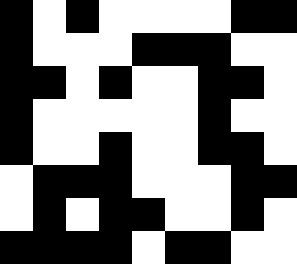[["black", "white", "black", "white", "white", "white", "white", "black", "black"], ["black", "white", "white", "white", "black", "black", "black", "white", "white"], ["black", "black", "white", "black", "white", "white", "black", "black", "white"], ["black", "white", "white", "white", "white", "white", "black", "white", "white"], ["black", "white", "white", "black", "white", "white", "black", "black", "white"], ["white", "black", "black", "black", "white", "white", "white", "black", "black"], ["white", "black", "white", "black", "black", "white", "white", "black", "white"], ["black", "black", "black", "black", "white", "black", "black", "white", "white"]]